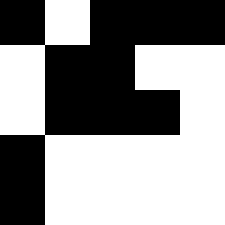[["black", "white", "black", "black", "black"], ["white", "black", "black", "white", "white"], ["white", "black", "black", "black", "white"], ["black", "white", "white", "white", "white"], ["black", "white", "white", "white", "white"]]